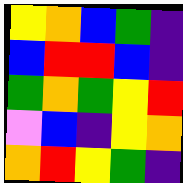[["yellow", "orange", "blue", "green", "indigo"], ["blue", "red", "red", "blue", "indigo"], ["green", "orange", "green", "yellow", "red"], ["violet", "blue", "indigo", "yellow", "orange"], ["orange", "red", "yellow", "green", "indigo"]]